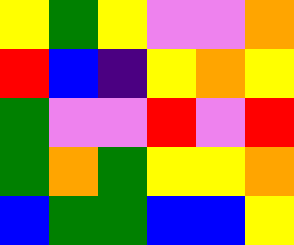[["yellow", "green", "yellow", "violet", "violet", "orange"], ["red", "blue", "indigo", "yellow", "orange", "yellow"], ["green", "violet", "violet", "red", "violet", "red"], ["green", "orange", "green", "yellow", "yellow", "orange"], ["blue", "green", "green", "blue", "blue", "yellow"]]